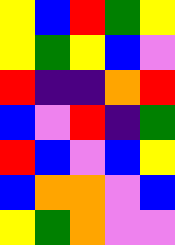[["yellow", "blue", "red", "green", "yellow"], ["yellow", "green", "yellow", "blue", "violet"], ["red", "indigo", "indigo", "orange", "red"], ["blue", "violet", "red", "indigo", "green"], ["red", "blue", "violet", "blue", "yellow"], ["blue", "orange", "orange", "violet", "blue"], ["yellow", "green", "orange", "violet", "violet"]]